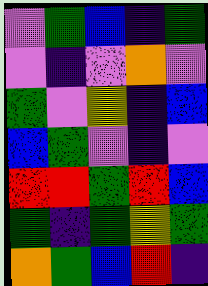[["violet", "green", "blue", "indigo", "green"], ["violet", "indigo", "violet", "orange", "violet"], ["green", "violet", "yellow", "indigo", "blue"], ["blue", "green", "violet", "indigo", "violet"], ["red", "red", "green", "red", "blue"], ["green", "indigo", "green", "yellow", "green"], ["orange", "green", "blue", "red", "indigo"]]